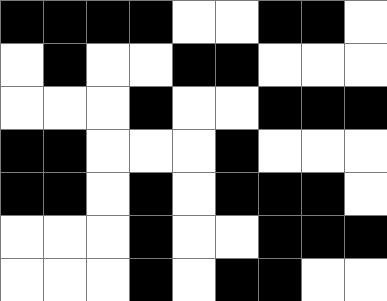[["black", "black", "black", "black", "white", "white", "black", "black", "white"], ["white", "black", "white", "white", "black", "black", "white", "white", "white"], ["white", "white", "white", "black", "white", "white", "black", "black", "black"], ["black", "black", "white", "white", "white", "black", "white", "white", "white"], ["black", "black", "white", "black", "white", "black", "black", "black", "white"], ["white", "white", "white", "black", "white", "white", "black", "black", "black"], ["white", "white", "white", "black", "white", "black", "black", "white", "white"]]